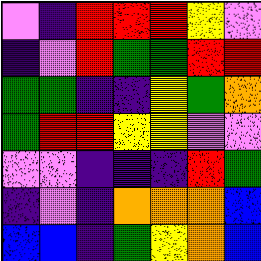[["violet", "indigo", "red", "red", "red", "yellow", "violet"], ["indigo", "violet", "red", "green", "green", "red", "red"], ["green", "green", "indigo", "indigo", "yellow", "green", "orange"], ["green", "red", "red", "yellow", "yellow", "violet", "violet"], ["violet", "violet", "indigo", "indigo", "indigo", "red", "green"], ["indigo", "violet", "indigo", "orange", "orange", "orange", "blue"], ["blue", "blue", "indigo", "green", "yellow", "orange", "blue"]]